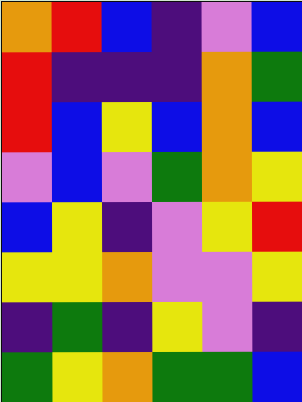[["orange", "red", "blue", "indigo", "violet", "blue"], ["red", "indigo", "indigo", "indigo", "orange", "green"], ["red", "blue", "yellow", "blue", "orange", "blue"], ["violet", "blue", "violet", "green", "orange", "yellow"], ["blue", "yellow", "indigo", "violet", "yellow", "red"], ["yellow", "yellow", "orange", "violet", "violet", "yellow"], ["indigo", "green", "indigo", "yellow", "violet", "indigo"], ["green", "yellow", "orange", "green", "green", "blue"]]